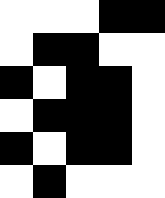[["white", "white", "white", "black", "black"], ["white", "black", "black", "white", "white"], ["black", "white", "black", "black", "white"], ["white", "black", "black", "black", "white"], ["black", "white", "black", "black", "white"], ["white", "black", "white", "white", "white"]]